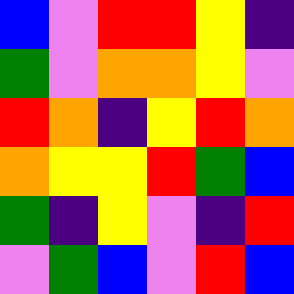[["blue", "violet", "red", "red", "yellow", "indigo"], ["green", "violet", "orange", "orange", "yellow", "violet"], ["red", "orange", "indigo", "yellow", "red", "orange"], ["orange", "yellow", "yellow", "red", "green", "blue"], ["green", "indigo", "yellow", "violet", "indigo", "red"], ["violet", "green", "blue", "violet", "red", "blue"]]